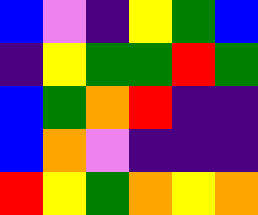[["blue", "violet", "indigo", "yellow", "green", "blue"], ["indigo", "yellow", "green", "green", "red", "green"], ["blue", "green", "orange", "red", "indigo", "indigo"], ["blue", "orange", "violet", "indigo", "indigo", "indigo"], ["red", "yellow", "green", "orange", "yellow", "orange"]]